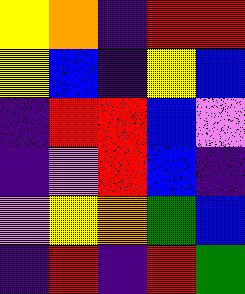[["yellow", "orange", "indigo", "red", "red"], ["yellow", "blue", "indigo", "yellow", "blue"], ["indigo", "red", "red", "blue", "violet"], ["indigo", "violet", "red", "blue", "indigo"], ["violet", "yellow", "orange", "green", "blue"], ["indigo", "red", "indigo", "red", "green"]]